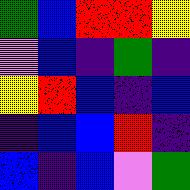[["green", "blue", "red", "red", "yellow"], ["violet", "blue", "indigo", "green", "indigo"], ["yellow", "red", "blue", "indigo", "blue"], ["indigo", "blue", "blue", "red", "indigo"], ["blue", "indigo", "blue", "violet", "green"]]